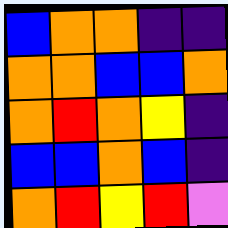[["blue", "orange", "orange", "indigo", "indigo"], ["orange", "orange", "blue", "blue", "orange"], ["orange", "red", "orange", "yellow", "indigo"], ["blue", "blue", "orange", "blue", "indigo"], ["orange", "red", "yellow", "red", "violet"]]